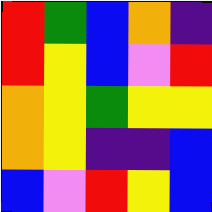[["red", "green", "blue", "orange", "indigo"], ["red", "yellow", "blue", "violet", "red"], ["orange", "yellow", "green", "yellow", "yellow"], ["orange", "yellow", "indigo", "indigo", "blue"], ["blue", "violet", "red", "yellow", "blue"]]